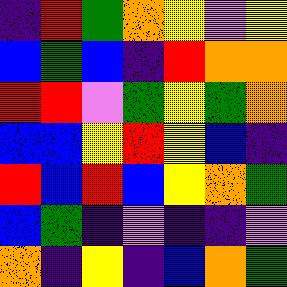[["indigo", "red", "green", "orange", "yellow", "violet", "yellow"], ["blue", "green", "blue", "indigo", "red", "orange", "orange"], ["red", "red", "violet", "green", "yellow", "green", "orange"], ["blue", "blue", "yellow", "red", "yellow", "blue", "indigo"], ["red", "blue", "red", "blue", "yellow", "orange", "green"], ["blue", "green", "indigo", "violet", "indigo", "indigo", "violet"], ["orange", "indigo", "yellow", "indigo", "blue", "orange", "green"]]